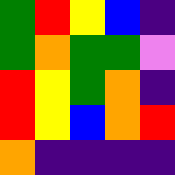[["green", "red", "yellow", "blue", "indigo"], ["green", "orange", "green", "green", "violet"], ["red", "yellow", "green", "orange", "indigo"], ["red", "yellow", "blue", "orange", "red"], ["orange", "indigo", "indigo", "indigo", "indigo"]]